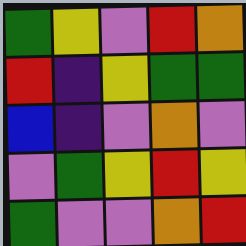[["green", "yellow", "violet", "red", "orange"], ["red", "indigo", "yellow", "green", "green"], ["blue", "indigo", "violet", "orange", "violet"], ["violet", "green", "yellow", "red", "yellow"], ["green", "violet", "violet", "orange", "red"]]